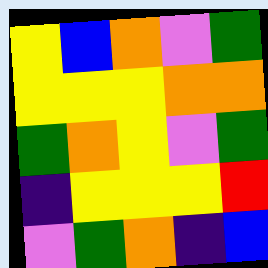[["yellow", "blue", "orange", "violet", "green"], ["yellow", "yellow", "yellow", "orange", "orange"], ["green", "orange", "yellow", "violet", "green"], ["indigo", "yellow", "yellow", "yellow", "red"], ["violet", "green", "orange", "indigo", "blue"]]